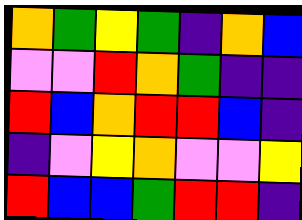[["orange", "green", "yellow", "green", "indigo", "orange", "blue"], ["violet", "violet", "red", "orange", "green", "indigo", "indigo"], ["red", "blue", "orange", "red", "red", "blue", "indigo"], ["indigo", "violet", "yellow", "orange", "violet", "violet", "yellow"], ["red", "blue", "blue", "green", "red", "red", "indigo"]]